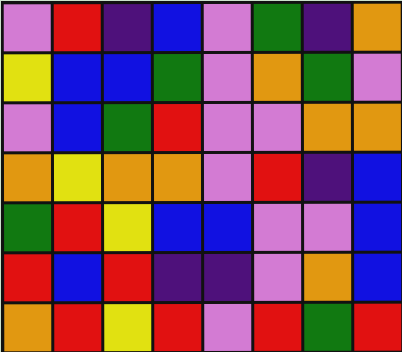[["violet", "red", "indigo", "blue", "violet", "green", "indigo", "orange"], ["yellow", "blue", "blue", "green", "violet", "orange", "green", "violet"], ["violet", "blue", "green", "red", "violet", "violet", "orange", "orange"], ["orange", "yellow", "orange", "orange", "violet", "red", "indigo", "blue"], ["green", "red", "yellow", "blue", "blue", "violet", "violet", "blue"], ["red", "blue", "red", "indigo", "indigo", "violet", "orange", "blue"], ["orange", "red", "yellow", "red", "violet", "red", "green", "red"]]